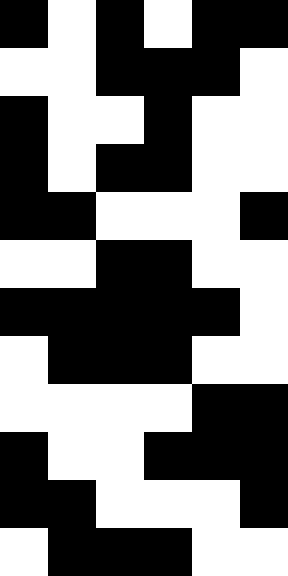[["black", "white", "black", "white", "black", "black"], ["white", "white", "black", "black", "black", "white"], ["black", "white", "white", "black", "white", "white"], ["black", "white", "black", "black", "white", "white"], ["black", "black", "white", "white", "white", "black"], ["white", "white", "black", "black", "white", "white"], ["black", "black", "black", "black", "black", "white"], ["white", "black", "black", "black", "white", "white"], ["white", "white", "white", "white", "black", "black"], ["black", "white", "white", "black", "black", "black"], ["black", "black", "white", "white", "white", "black"], ["white", "black", "black", "black", "white", "white"]]